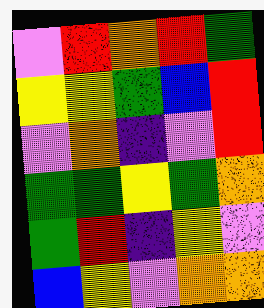[["violet", "red", "orange", "red", "green"], ["yellow", "yellow", "green", "blue", "red"], ["violet", "orange", "indigo", "violet", "red"], ["green", "green", "yellow", "green", "orange"], ["green", "red", "indigo", "yellow", "violet"], ["blue", "yellow", "violet", "orange", "orange"]]